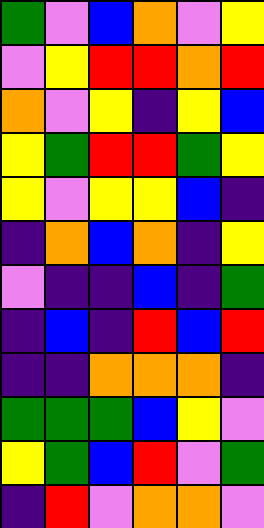[["green", "violet", "blue", "orange", "violet", "yellow"], ["violet", "yellow", "red", "red", "orange", "red"], ["orange", "violet", "yellow", "indigo", "yellow", "blue"], ["yellow", "green", "red", "red", "green", "yellow"], ["yellow", "violet", "yellow", "yellow", "blue", "indigo"], ["indigo", "orange", "blue", "orange", "indigo", "yellow"], ["violet", "indigo", "indigo", "blue", "indigo", "green"], ["indigo", "blue", "indigo", "red", "blue", "red"], ["indigo", "indigo", "orange", "orange", "orange", "indigo"], ["green", "green", "green", "blue", "yellow", "violet"], ["yellow", "green", "blue", "red", "violet", "green"], ["indigo", "red", "violet", "orange", "orange", "violet"]]